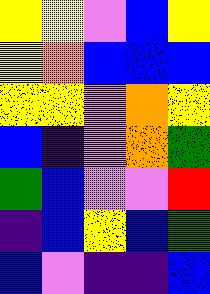[["yellow", "yellow", "violet", "blue", "yellow"], ["yellow", "orange", "blue", "blue", "blue"], ["yellow", "yellow", "violet", "orange", "yellow"], ["blue", "indigo", "violet", "orange", "green"], ["green", "blue", "violet", "violet", "red"], ["indigo", "blue", "yellow", "blue", "green"], ["blue", "violet", "indigo", "indigo", "blue"]]